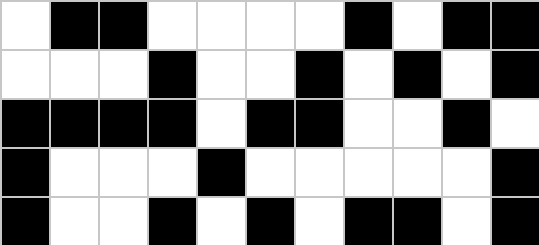[["white", "black", "black", "white", "white", "white", "white", "black", "white", "black", "black"], ["white", "white", "white", "black", "white", "white", "black", "white", "black", "white", "black"], ["black", "black", "black", "black", "white", "black", "black", "white", "white", "black", "white"], ["black", "white", "white", "white", "black", "white", "white", "white", "white", "white", "black"], ["black", "white", "white", "black", "white", "black", "white", "black", "black", "white", "black"]]